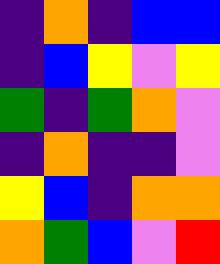[["indigo", "orange", "indigo", "blue", "blue"], ["indigo", "blue", "yellow", "violet", "yellow"], ["green", "indigo", "green", "orange", "violet"], ["indigo", "orange", "indigo", "indigo", "violet"], ["yellow", "blue", "indigo", "orange", "orange"], ["orange", "green", "blue", "violet", "red"]]